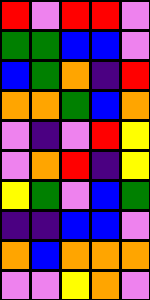[["red", "violet", "red", "red", "violet"], ["green", "green", "blue", "blue", "violet"], ["blue", "green", "orange", "indigo", "red"], ["orange", "orange", "green", "blue", "orange"], ["violet", "indigo", "violet", "red", "yellow"], ["violet", "orange", "red", "indigo", "yellow"], ["yellow", "green", "violet", "blue", "green"], ["indigo", "indigo", "blue", "blue", "violet"], ["orange", "blue", "orange", "orange", "orange"], ["violet", "violet", "yellow", "orange", "violet"]]